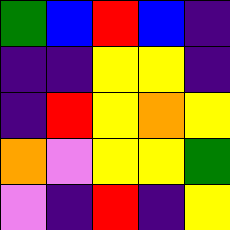[["green", "blue", "red", "blue", "indigo"], ["indigo", "indigo", "yellow", "yellow", "indigo"], ["indigo", "red", "yellow", "orange", "yellow"], ["orange", "violet", "yellow", "yellow", "green"], ["violet", "indigo", "red", "indigo", "yellow"]]